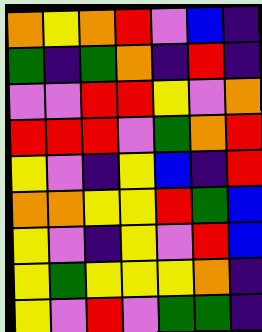[["orange", "yellow", "orange", "red", "violet", "blue", "indigo"], ["green", "indigo", "green", "orange", "indigo", "red", "indigo"], ["violet", "violet", "red", "red", "yellow", "violet", "orange"], ["red", "red", "red", "violet", "green", "orange", "red"], ["yellow", "violet", "indigo", "yellow", "blue", "indigo", "red"], ["orange", "orange", "yellow", "yellow", "red", "green", "blue"], ["yellow", "violet", "indigo", "yellow", "violet", "red", "blue"], ["yellow", "green", "yellow", "yellow", "yellow", "orange", "indigo"], ["yellow", "violet", "red", "violet", "green", "green", "indigo"]]